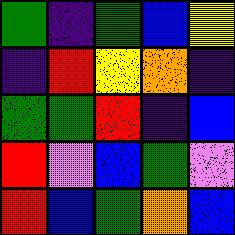[["green", "indigo", "green", "blue", "yellow"], ["indigo", "red", "yellow", "orange", "indigo"], ["green", "green", "red", "indigo", "blue"], ["red", "violet", "blue", "green", "violet"], ["red", "blue", "green", "orange", "blue"]]